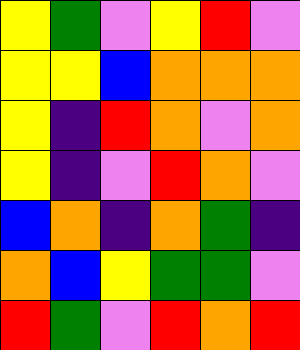[["yellow", "green", "violet", "yellow", "red", "violet"], ["yellow", "yellow", "blue", "orange", "orange", "orange"], ["yellow", "indigo", "red", "orange", "violet", "orange"], ["yellow", "indigo", "violet", "red", "orange", "violet"], ["blue", "orange", "indigo", "orange", "green", "indigo"], ["orange", "blue", "yellow", "green", "green", "violet"], ["red", "green", "violet", "red", "orange", "red"]]